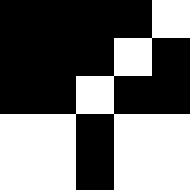[["black", "black", "black", "black", "white"], ["black", "black", "black", "white", "black"], ["black", "black", "white", "black", "black"], ["white", "white", "black", "white", "white"], ["white", "white", "black", "white", "white"]]